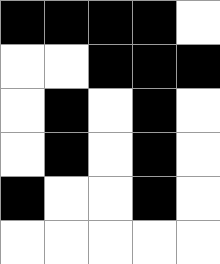[["black", "black", "black", "black", "white"], ["white", "white", "black", "black", "black"], ["white", "black", "white", "black", "white"], ["white", "black", "white", "black", "white"], ["black", "white", "white", "black", "white"], ["white", "white", "white", "white", "white"]]